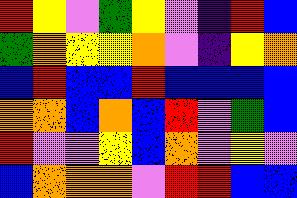[["red", "yellow", "violet", "green", "yellow", "violet", "indigo", "red", "blue"], ["green", "orange", "yellow", "yellow", "orange", "violet", "indigo", "yellow", "orange"], ["blue", "red", "blue", "blue", "red", "blue", "blue", "blue", "blue"], ["orange", "orange", "blue", "orange", "blue", "red", "violet", "green", "blue"], ["red", "violet", "violet", "yellow", "blue", "orange", "violet", "yellow", "violet"], ["blue", "orange", "orange", "orange", "violet", "red", "red", "blue", "blue"]]